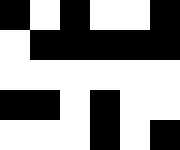[["black", "white", "black", "white", "white", "black"], ["white", "black", "black", "black", "black", "black"], ["white", "white", "white", "white", "white", "white"], ["black", "black", "white", "black", "white", "white"], ["white", "white", "white", "black", "white", "black"]]